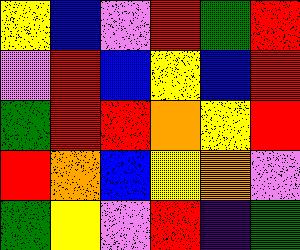[["yellow", "blue", "violet", "red", "green", "red"], ["violet", "red", "blue", "yellow", "blue", "red"], ["green", "red", "red", "orange", "yellow", "red"], ["red", "orange", "blue", "yellow", "orange", "violet"], ["green", "yellow", "violet", "red", "indigo", "green"]]